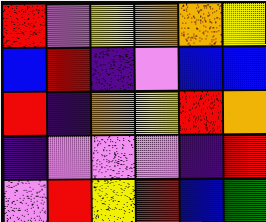[["red", "violet", "yellow", "orange", "orange", "yellow"], ["blue", "red", "indigo", "violet", "blue", "blue"], ["red", "indigo", "orange", "yellow", "red", "orange"], ["indigo", "violet", "violet", "violet", "indigo", "red"], ["violet", "red", "yellow", "red", "blue", "green"]]